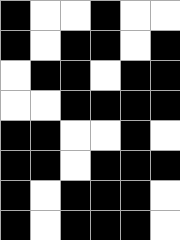[["black", "white", "white", "black", "white", "white"], ["black", "white", "black", "black", "white", "black"], ["white", "black", "black", "white", "black", "black"], ["white", "white", "black", "black", "black", "black"], ["black", "black", "white", "white", "black", "white"], ["black", "black", "white", "black", "black", "black"], ["black", "white", "black", "black", "black", "white"], ["black", "white", "black", "black", "black", "white"]]